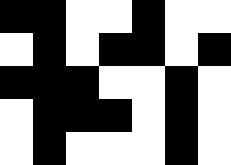[["black", "black", "white", "white", "black", "white", "white"], ["white", "black", "white", "black", "black", "white", "black"], ["black", "black", "black", "white", "white", "black", "white"], ["white", "black", "black", "black", "white", "black", "white"], ["white", "black", "white", "white", "white", "black", "white"]]